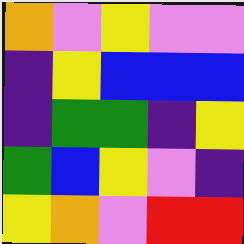[["orange", "violet", "yellow", "violet", "violet"], ["indigo", "yellow", "blue", "blue", "blue"], ["indigo", "green", "green", "indigo", "yellow"], ["green", "blue", "yellow", "violet", "indigo"], ["yellow", "orange", "violet", "red", "red"]]